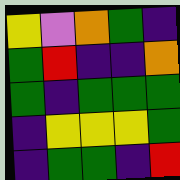[["yellow", "violet", "orange", "green", "indigo"], ["green", "red", "indigo", "indigo", "orange"], ["green", "indigo", "green", "green", "green"], ["indigo", "yellow", "yellow", "yellow", "green"], ["indigo", "green", "green", "indigo", "red"]]